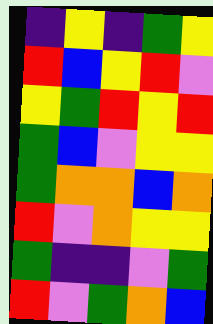[["indigo", "yellow", "indigo", "green", "yellow"], ["red", "blue", "yellow", "red", "violet"], ["yellow", "green", "red", "yellow", "red"], ["green", "blue", "violet", "yellow", "yellow"], ["green", "orange", "orange", "blue", "orange"], ["red", "violet", "orange", "yellow", "yellow"], ["green", "indigo", "indigo", "violet", "green"], ["red", "violet", "green", "orange", "blue"]]